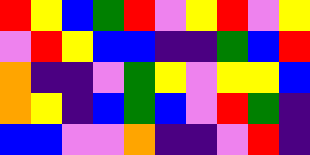[["red", "yellow", "blue", "green", "red", "violet", "yellow", "red", "violet", "yellow"], ["violet", "red", "yellow", "blue", "blue", "indigo", "indigo", "green", "blue", "red"], ["orange", "indigo", "indigo", "violet", "green", "yellow", "violet", "yellow", "yellow", "blue"], ["orange", "yellow", "indigo", "blue", "green", "blue", "violet", "red", "green", "indigo"], ["blue", "blue", "violet", "violet", "orange", "indigo", "indigo", "violet", "red", "indigo"]]